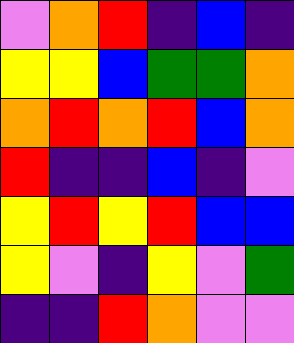[["violet", "orange", "red", "indigo", "blue", "indigo"], ["yellow", "yellow", "blue", "green", "green", "orange"], ["orange", "red", "orange", "red", "blue", "orange"], ["red", "indigo", "indigo", "blue", "indigo", "violet"], ["yellow", "red", "yellow", "red", "blue", "blue"], ["yellow", "violet", "indigo", "yellow", "violet", "green"], ["indigo", "indigo", "red", "orange", "violet", "violet"]]